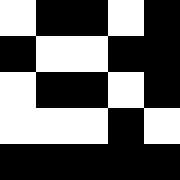[["white", "black", "black", "white", "black"], ["black", "white", "white", "black", "black"], ["white", "black", "black", "white", "black"], ["white", "white", "white", "black", "white"], ["black", "black", "black", "black", "black"]]